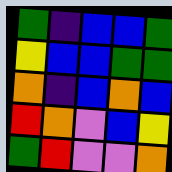[["green", "indigo", "blue", "blue", "green"], ["yellow", "blue", "blue", "green", "green"], ["orange", "indigo", "blue", "orange", "blue"], ["red", "orange", "violet", "blue", "yellow"], ["green", "red", "violet", "violet", "orange"]]